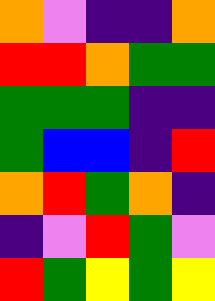[["orange", "violet", "indigo", "indigo", "orange"], ["red", "red", "orange", "green", "green"], ["green", "green", "green", "indigo", "indigo"], ["green", "blue", "blue", "indigo", "red"], ["orange", "red", "green", "orange", "indigo"], ["indigo", "violet", "red", "green", "violet"], ["red", "green", "yellow", "green", "yellow"]]